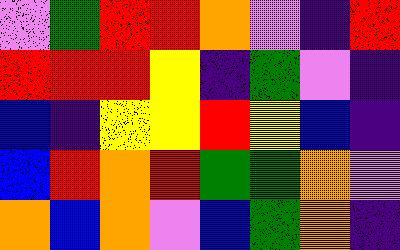[["violet", "green", "red", "red", "orange", "violet", "indigo", "red"], ["red", "red", "red", "yellow", "indigo", "green", "violet", "indigo"], ["blue", "indigo", "yellow", "yellow", "red", "yellow", "blue", "indigo"], ["blue", "red", "orange", "red", "green", "green", "orange", "violet"], ["orange", "blue", "orange", "violet", "blue", "green", "orange", "indigo"]]